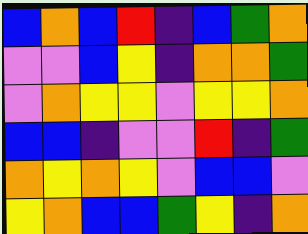[["blue", "orange", "blue", "red", "indigo", "blue", "green", "orange"], ["violet", "violet", "blue", "yellow", "indigo", "orange", "orange", "green"], ["violet", "orange", "yellow", "yellow", "violet", "yellow", "yellow", "orange"], ["blue", "blue", "indigo", "violet", "violet", "red", "indigo", "green"], ["orange", "yellow", "orange", "yellow", "violet", "blue", "blue", "violet"], ["yellow", "orange", "blue", "blue", "green", "yellow", "indigo", "orange"]]